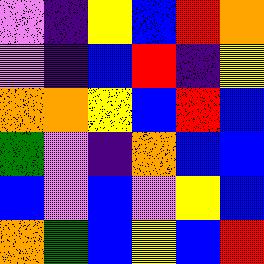[["violet", "indigo", "yellow", "blue", "red", "orange"], ["violet", "indigo", "blue", "red", "indigo", "yellow"], ["orange", "orange", "yellow", "blue", "red", "blue"], ["green", "violet", "indigo", "orange", "blue", "blue"], ["blue", "violet", "blue", "violet", "yellow", "blue"], ["orange", "green", "blue", "yellow", "blue", "red"]]